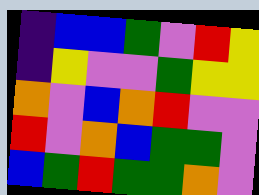[["indigo", "blue", "blue", "green", "violet", "red", "yellow"], ["indigo", "yellow", "violet", "violet", "green", "yellow", "yellow"], ["orange", "violet", "blue", "orange", "red", "violet", "violet"], ["red", "violet", "orange", "blue", "green", "green", "violet"], ["blue", "green", "red", "green", "green", "orange", "violet"]]